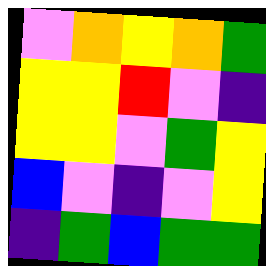[["violet", "orange", "yellow", "orange", "green"], ["yellow", "yellow", "red", "violet", "indigo"], ["yellow", "yellow", "violet", "green", "yellow"], ["blue", "violet", "indigo", "violet", "yellow"], ["indigo", "green", "blue", "green", "green"]]